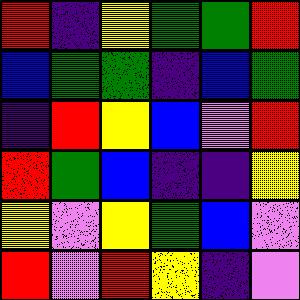[["red", "indigo", "yellow", "green", "green", "red"], ["blue", "green", "green", "indigo", "blue", "green"], ["indigo", "red", "yellow", "blue", "violet", "red"], ["red", "green", "blue", "indigo", "indigo", "yellow"], ["yellow", "violet", "yellow", "green", "blue", "violet"], ["red", "violet", "red", "yellow", "indigo", "violet"]]